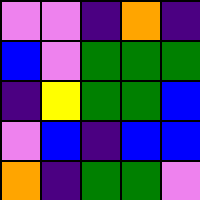[["violet", "violet", "indigo", "orange", "indigo"], ["blue", "violet", "green", "green", "green"], ["indigo", "yellow", "green", "green", "blue"], ["violet", "blue", "indigo", "blue", "blue"], ["orange", "indigo", "green", "green", "violet"]]